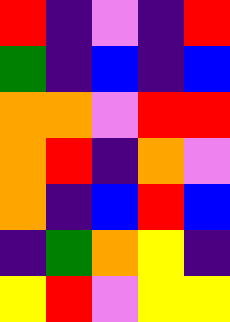[["red", "indigo", "violet", "indigo", "red"], ["green", "indigo", "blue", "indigo", "blue"], ["orange", "orange", "violet", "red", "red"], ["orange", "red", "indigo", "orange", "violet"], ["orange", "indigo", "blue", "red", "blue"], ["indigo", "green", "orange", "yellow", "indigo"], ["yellow", "red", "violet", "yellow", "yellow"]]